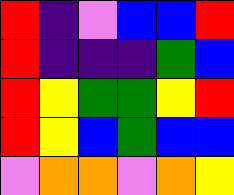[["red", "indigo", "violet", "blue", "blue", "red"], ["red", "indigo", "indigo", "indigo", "green", "blue"], ["red", "yellow", "green", "green", "yellow", "red"], ["red", "yellow", "blue", "green", "blue", "blue"], ["violet", "orange", "orange", "violet", "orange", "yellow"]]